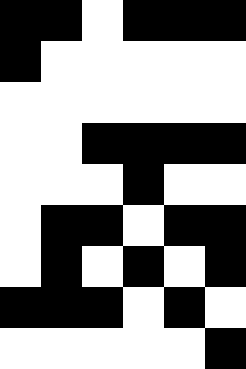[["black", "black", "white", "black", "black", "black"], ["black", "white", "white", "white", "white", "white"], ["white", "white", "white", "white", "white", "white"], ["white", "white", "black", "black", "black", "black"], ["white", "white", "white", "black", "white", "white"], ["white", "black", "black", "white", "black", "black"], ["white", "black", "white", "black", "white", "black"], ["black", "black", "black", "white", "black", "white"], ["white", "white", "white", "white", "white", "black"]]